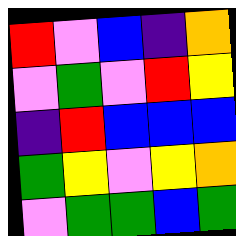[["red", "violet", "blue", "indigo", "orange"], ["violet", "green", "violet", "red", "yellow"], ["indigo", "red", "blue", "blue", "blue"], ["green", "yellow", "violet", "yellow", "orange"], ["violet", "green", "green", "blue", "green"]]